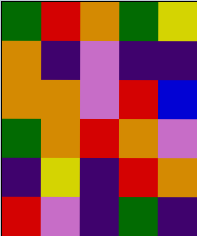[["green", "red", "orange", "green", "yellow"], ["orange", "indigo", "violet", "indigo", "indigo"], ["orange", "orange", "violet", "red", "blue"], ["green", "orange", "red", "orange", "violet"], ["indigo", "yellow", "indigo", "red", "orange"], ["red", "violet", "indigo", "green", "indigo"]]